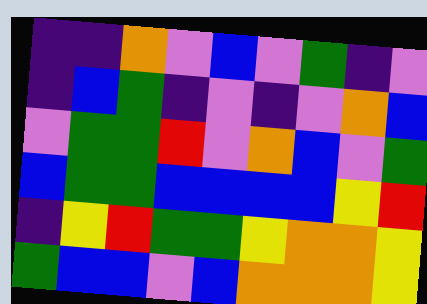[["indigo", "indigo", "orange", "violet", "blue", "violet", "green", "indigo", "violet"], ["indigo", "blue", "green", "indigo", "violet", "indigo", "violet", "orange", "blue"], ["violet", "green", "green", "red", "violet", "orange", "blue", "violet", "green"], ["blue", "green", "green", "blue", "blue", "blue", "blue", "yellow", "red"], ["indigo", "yellow", "red", "green", "green", "yellow", "orange", "orange", "yellow"], ["green", "blue", "blue", "violet", "blue", "orange", "orange", "orange", "yellow"]]